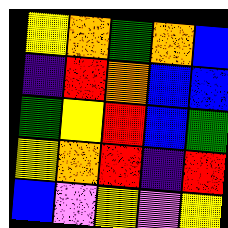[["yellow", "orange", "green", "orange", "blue"], ["indigo", "red", "orange", "blue", "blue"], ["green", "yellow", "red", "blue", "green"], ["yellow", "orange", "red", "indigo", "red"], ["blue", "violet", "yellow", "violet", "yellow"]]